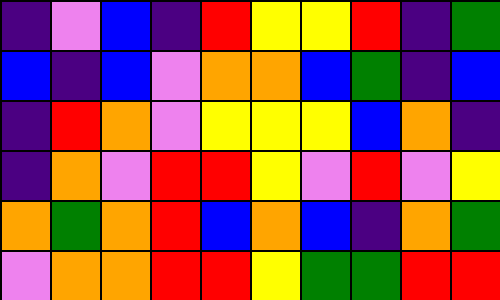[["indigo", "violet", "blue", "indigo", "red", "yellow", "yellow", "red", "indigo", "green"], ["blue", "indigo", "blue", "violet", "orange", "orange", "blue", "green", "indigo", "blue"], ["indigo", "red", "orange", "violet", "yellow", "yellow", "yellow", "blue", "orange", "indigo"], ["indigo", "orange", "violet", "red", "red", "yellow", "violet", "red", "violet", "yellow"], ["orange", "green", "orange", "red", "blue", "orange", "blue", "indigo", "orange", "green"], ["violet", "orange", "orange", "red", "red", "yellow", "green", "green", "red", "red"]]